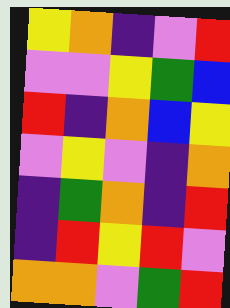[["yellow", "orange", "indigo", "violet", "red"], ["violet", "violet", "yellow", "green", "blue"], ["red", "indigo", "orange", "blue", "yellow"], ["violet", "yellow", "violet", "indigo", "orange"], ["indigo", "green", "orange", "indigo", "red"], ["indigo", "red", "yellow", "red", "violet"], ["orange", "orange", "violet", "green", "red"]]